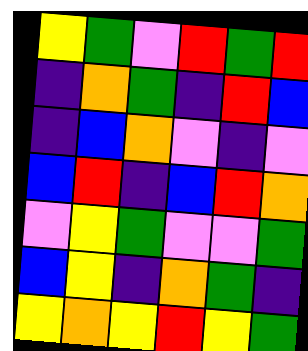[["yellow", "green", "violet", "red", "green", "red"], ["indigo", "orange", "green", "indigo", "red", "blue"], ["indigo", "blue", "orange", "violet", "indigo", "violet"], ["blue", "red", "indigo", "blue", "red", "orange"], ["violet", "yellow", "green", "violet", "violet", "green"], ["blue", "yellow", "indigo", "orange", "green", "indigo"], ["yellow", "orange", "yellow", "red", "yellow", "green"]]